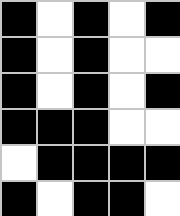[["black", "white", "black", "white", "black"], ["black", "white", "black", "white", "white"], ["black", "white", "black", "white", "black"], ["black", "black", "black", "white", "white"], ["white", "black", "black", "black", "black"], ["black", "white", "black", "black", "white"]]